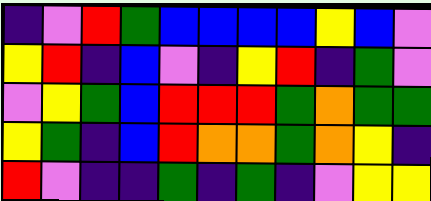[["indigo", "violet", "red", "green", "blue", "blue", "blue", "blue", "yellow", "blue", "violet"], ["yellow", "red", "indigo", "blue", "violet", "indigo", "yellow", "red", "indigo", "green", "violet"], ["violet", "yellow", "green", "blue", "red", "red", "red", "green", "orange", "green", "green"], ["yellow", "green", "indigo", "blue", "red", "orange", "orange", "green", "orange", "yellow", "indigo"], ["red", "violet", "indigo", "indigo", "green", "indigo", "green", "indigo", "violet", "yellow", "yellow"]]